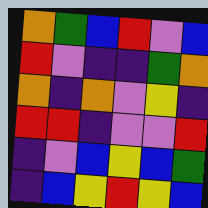[["orange", "green", "blue", "red", "violet", "blue"], ["red", "violet", "indigo", "indigo", "green", "orange"], ["orange", "indigo", "orange", "violet", "yellow", "indigo"], ["red", "red", "indigo", "violet", "violet", "red"], ["indigo", "violet", "blue", "yellow", "blue", "green"], ["indigo", "blue", "yellow", "red", "yellow", "blue"]]